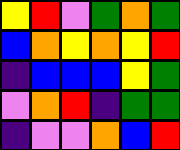[["yellow", "red", "violet", "green", "orange", "green"], ["blue", "orange", "yellow", "orange", "yellow", "red"], ["indigo", "blue", "blue", "blue", "yellow", "green"], ["violet", "orange", "red", "indigo", "green", "green"], ["indigo", "violet", "violet", "orange", "blue", "red"]]